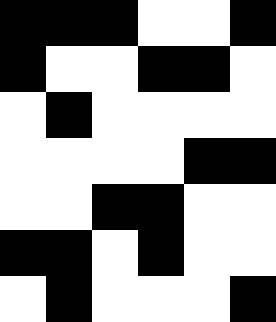[["black", "black", "black", "white", "white", "black"], ["black", "white", "white", "black", "black", "white"], ["white", "black", "white", "white", "white", "white"], ["white", "white", "white", "white", "black", "black"], ["white", "white", "black", "black", "white", "white"], ["black", "black", "white", "black", "white", "white"], ["white", "black", "white", "white", "white", "black"]]